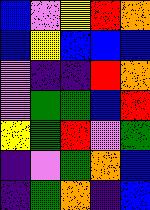[["blue", "violet", "yellow", "red", "orange"], ["blue", "yellow", "blue", "blue", "blue"], ["violet", "indigo", "indigo", "red", "orange"], ["violet", "green", "green", "blue", "red"], ["yellow", "green", "red", "violet", "green"], ["indigo", "violet", "green", "orange", "blue"], ["indigo", "green", "orange", "indigo", "blue"]]